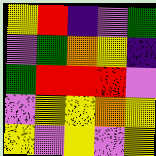[["yellow", "red", "indigo", "violet", "green"], ["violet", "green", "orange", "yellow", "indigo"], ["green", "red", "red", "red", "violet"], ["violet", "yellow", "yellow", "orange", "yellow"], ["yellow", "violet", "yellow", "violet", "yellow"]]